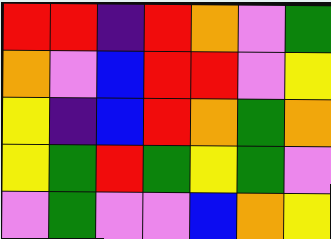[["red", "red", "indigo", "red", "orange", "violet", "green"], ["orange", "violet", "blue", "red", "red", "violet", "yellow"], ["yellow", "indigo", "blue", "red", "orange", "green", "orange"], ["yellow", "green", "red", "green", "yellow", "green", "violet"], ["violet", "green", "violet", "violet", "blue", "orange", "yellow"]]